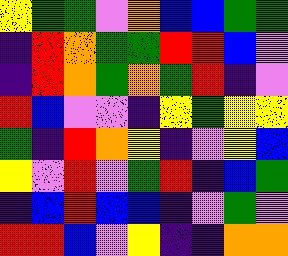[["yellow", "green", "green", "violet", "orange", "blue", "blue", "green", "green"], ["indigo", "red", "orange", "green", "green", "red", "red", "blue", "violet"], ["indigo", "red", "orange", "green", "orange", "green", "red", "indigo", "violet"], ["red", "blue", "violet", "violet", "indigo", "yellow", "green", "yellow", "yellow"], ["green", "indigo", "red", "orange", "yellow", "indigo", "violet", "yellow", "blue"], ["yellow", "violet", "red", "violet", "green", "red", "indigo", "blue", "green"], ["indigo", "blue", "red", "blue", "blue", "indigo", "violet", "green", "violet"], ["red", "red", "blue", "violet", "yellow", "indigo", "indigo", "orange", "orange"]]